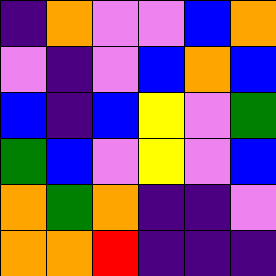[["indigo", "orange", "violet", "violet", "blue", "orange"], ["violet", "indigo", "violet", "blue", "orange", "blue"], ["blue", "indigo", "blue", "yellow", "violet", "green"], ["green", "blue", "violet", "yellow", "violet", "blue"], ["orange", "green", "orange", "indigo", "indigo", "violet"], ["orange", "orange", "red", "indigo", "indigo", "indigo"]]